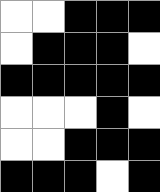[["white", "white", "black", "black", "black"], ["white", "black", "black", "black", "white"], ["black", "black", "black", "black", "black"], ["white", "white", "white", "black", "white"], ["white", "white", "black", "black", "black"], ["black", "black", "black", "white", "black"]]